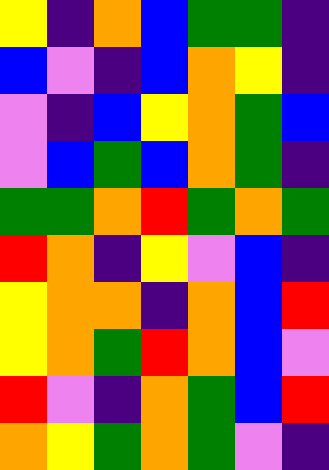[["yellow", "indigo", "orange", "blue", "green", "green", "indigo"], ["blue", "violet", "indigo", "blue", "orange", "yellow", "indigo"], ["violet", "indigo", "blue", "yellow", "orange", "green", "blue"], ["violet", "blue", "green", "blue", "orange", "green", "indigo"], ["green", "green", "orange", "red", "green", "orange", "green"], ["red", "orange", "indigo", "yellow", "violet", "blue", "indigo"], ["yellow", "orange", "orange", "indigo", "orange", "blue", "red"], ["yellow", "orange", "green", "red", "orange", "blue", "violet"], ["red", "violet", "indigo", "orange", "green", "blue", "red"], ["orange", "yellow", "green", "orange", "green", "violet", "indigo"]]